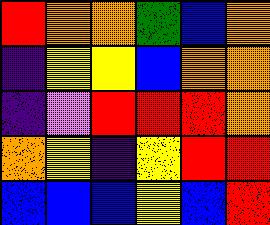[["red", "orange", "orange", "green", "blue", "orange"], ["indigo", "yellow", "yellow", "blue", "orange", "orange"], ["indigo", "violet", "red", "red", "red", "orange"], ["orange", "yellow", "indigo", "yellow", "red", "red"], ["blue", "blue", "blue", "yellow", "blue", "red"]]